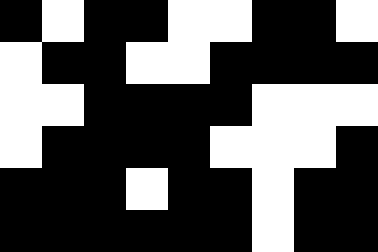[["black", "white", "black", "black", "white", "white", "black", "black", "white"], ["white", "black", "black", "white", "white", "black", "black", "black", "black"], ["white", "white", "black", "black", "black", "black", "white", "white", "white"], ["white", "black", "black", "black", "black", "white", "white", "white", "black"], ["black", "black", "black", "white", "black", "black", "white", "black", "black"], ["black", "black", "black", "black", "black", "black", "white", "black", "black"]]